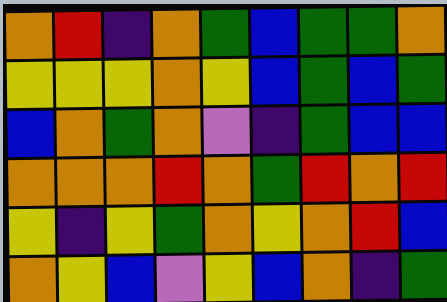[["orange", "red", "indigo", "orange", "green", "blue", "green", "green", "orange"], ["yellow", "yellow", "yellow", "orange", "yellow", "blue", "green", "blue", "green"], ["blue", "orange", "green", "orange", "violet", "indigo", "green", "blue", "blue"], ["orange", "orange", "orange", "red", "orange", "green", "red", "orange", "red"], ["yellow", "indigo", "yellow", "green", "orange", "yellow", "orange", "red", "blue"], ["orange", "yellow", "blue", "violet", "yellow", "blue", "orange", "indigo", "green"]]